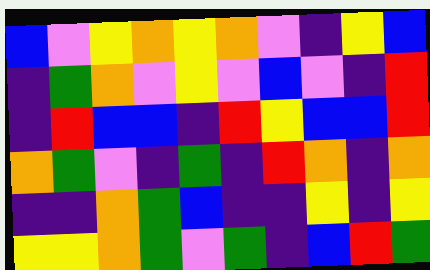[["blue", "violet", "yellow", "orange", "yellow", "orange", "violet", "indigo", "yellow", "blue"], ["indigo", "green", "orange", "violet", "yellow", "violet", "blue", "violet", "indigo", "red"], ["indigo", "red", "blue", "blue", "indigo", "red", "yellow", "blue", "blue", "red"], ["orange", "green", "violet", "indigo", "green", "indigo", "red", "orange", "indigo", "orange"], ["indigo", "indigo", "orange", "green", "blue", "indigo", "indigo", "yellow", "indigo", "yellow"], ["yellow", "yellow", "orange", "green", "violet", "green", "indigo", "blue", "red", "green"]]